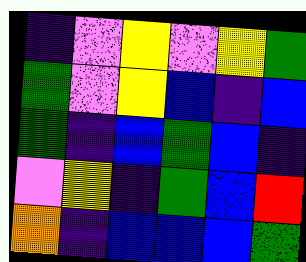[["indigo", "violet", "yellow", "violet", "yellow", "green"], ["green", "violet", "yellow", "blue", "indigo", "blue"], ["green", "indigo", "blue", "green", "blue", "indigo"], ["violet", "yellow", "indigo", "green", "blue", "red"], ["orange", "indigo", "blue", "blue", "blue", "green"]]